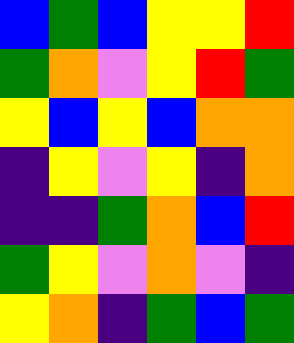[["blue", "green", "blue", "yellow", "yellow", "red"], ["green", "orange", "violet", "yellow", "red", "green"], ["yellow", "blue", "yellow", "blue", "orange", "orange"], ["indigo", "yellow", "violet", "yellow", "indigo", "orange"], ["indigo", "indigo", "green", "orange", "blue", "red"], ["green", "yellow", "violet", "orange", "violet", "indigo"], ["yellow", "orange", "indigo", "green", "blue", "green"]]